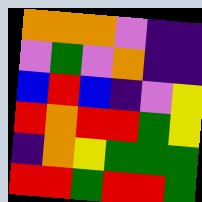[["orange", "orange", "orange", "violet", "indigo", "indigo"], ["violet", "green", "violet", "orange", "indigo", "indigo"], ["blue", "red", "blue", "indigo", "violet", "yellow"], ["red", "orange", "red", "red", "green", "yellow"], ["indigo", "orange", "yellow", "green", "green", "green"], ["red", "red", "green", "red", "red", "green"]]